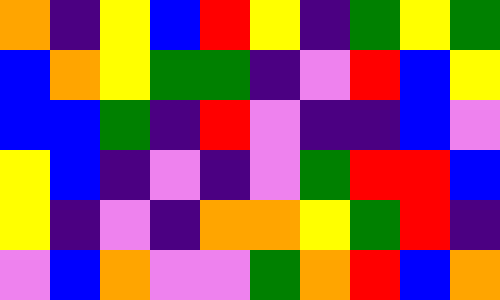[["orange", "indigo", "yellow", "blue", "red", "yellow", "indigo", "green", "yellow", "green"], ["blue", "orange", "yellow", "green", "green", "indigo", "violet", "red", "blue", "yellow"], ["blue", "blue", "green", "indigo", "red", "violet", "indigo", "indigo", "blue", "violet"], ["yellow", "blue", "indigo", "violet", "indigo", "violet", "green", "red", "red", "blue"], ["yellow", "indigo", "violet", "indigo", "orange", "orange", "yellow", "green", "red", "indigo"], ["violet", "blue", "orange", "violet", "violet", "green", "orange", "red", "blue", "orange"]]